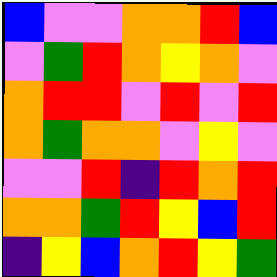[["blue", "violet", "violet", "orange", "orange", "red", "blue"], ["violet", "green", "red", "orange", "yellow", "orange", "violet"], ["orange", "red", "red", "violet", "red", "violet", "red"], ["orange", "green", "orange", "orange", "violet", "yellow", "violet"], ["violet", "violet", "red", "indigo", "red", "orange", "red"], ["orange", "orange", "green", "red", "yellow", "blue", "red"], ["indigo", "yellow", "blue", "orange", "red", "yellow", "green"]]